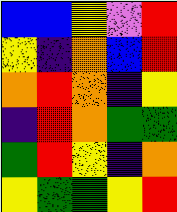[["blue", "blue", "yellow", "violet", "red"], ["yellow", "indigo", "orange", "blue", "red"], ["orange", "red", "orange", "indigo", "yellow"], ["indigo", "red", "orange", "green", "green"], ["green", "red", "yellow", "indigo", "orange"], ["yellow", "green", "green", "yellow", "red"]]